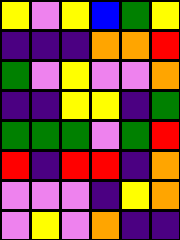[["yellow", "violet", "yellow", "blue", "green", "yellow"], ["indigo", "indigo", "indigo", "orange", "orange", "red"], ["green", "violet", "yellow", "violet", "violet", "orange"], ["indigo", "indigo", "yellow", "yellow", "indigo", "green"], ["green", "green", "green", "violet", "green", "red"], ["red", "indigo", "red", "red", "indigo", "orange"], ["violet", "violet", "violet", "indigo", "yellow", "orange"], ["violet", "yellow", "violet", "orange", "indigo", "indigo"]]